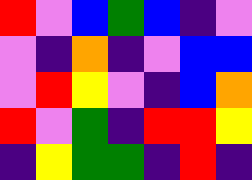[["red", "violet", "blue", "green", "blue", "indigo", "violet"], ["violet", "indigo", "orange", "indigo", "violet", "blue", "blue"], ["violet", "red", "yellow", "violet", "indigo", "blue", "orange"], ["red", "violet", "green", "indigo", "red", "red", "yellow"], ["indigo", "yellow", "green", "green", "indigo", "red", "indigo"]]